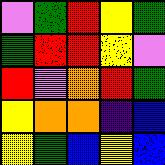[["violet", "green", "red", "yellow", "green"], ["green", "red", "red", "yellow", "violet"], ["red", "violet", "orange", "red", "green"], ["yellow", "orange", "orange", "indigo", "blue"], ["yellow", "green", "blue", "yellow", "blue"]]